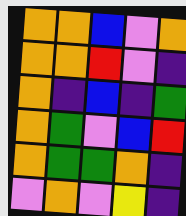[["orange", "orange", "blue", "violet", "orange"], ["orange", "orange", "red", "violet", "indigo"], ["orange", "indigo", "blue", "indigo", "green"], ["orange", "green", "violet", "blue", "red"], ["orange", "green", "green", "orange", "indigo"], ["violet", "orange", "violet", "yellow", "indigo"]]